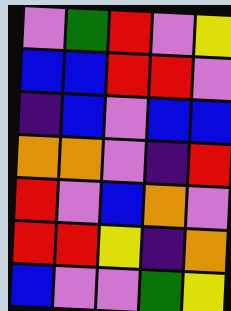[["violet", "green", "red", "violet", "yellow"], ["blue", "blue", "red", "red", "violet"], ["indigo", "blue", "violet", "blue", "blue"], ["orange", "orange", "violet", "indigo", "red"], ["red", "violet", "blue", "orange", "violet"], ["red", "red", "yellow", "indigo", "orange"], ["blue", "violet", "violet", "green", "yellow"]]